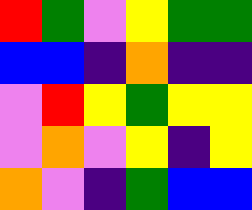[["red", "green", "violet", "yellow", "green", "green"], ["blue", "blue", "indigo", "orange", "indigo", "indigo"], ["violet", "red", "yellow", "green", "yellow", "yellow"], ["violet", "orange", "violet", "yellow", "indigo", "yellow"], ["orange", "violet", "indigo", "green", "blue", "blue"]]